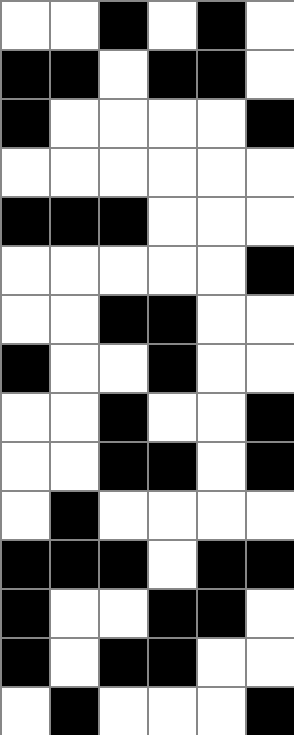[["white", "white", "black", "white", "black", "white"], ["black", "black", "white", "black", "black", "white"], ["black", "white", "white", "white", "white", "black"], ["white", "white", "white", "white", "white", "white"], ["black", "black", "black", "white", "white", "white"], ["white", "white", "white", "white", "white", "black"], ["white", "white", "black", "black", "white", "white"], ["black", "white", "white", "black", "white", "white"], ["white", "white", "black", "white", "white", "black"], ["white", "white", "black", "black", "white", "black"], ["white", "black", "white", "white", "white", "white"], ["black", "black", "black", "white", "black", "black"], ["black", "white", "white", "black", "black", "white"], ["black", "white", "black", "black", "white", "white"], ["white", "black", "white", "white", "white", "black"]]